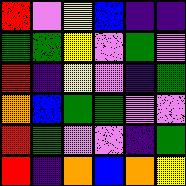[["red", "violet", "yellow", "blue", "indigo", "indigo"], ["green", "green", "yellow", "violet", "green", "violet"], ["red", "indigo", "yellow", "violet", "indigo", "green"], ["orange", "blue", "green", "green", "violet", "violet"], ["red", "green", "violet", "violet", "indigo", "green"], ["red", "indigo", "orange", "blue", "orange", "yellow"]]